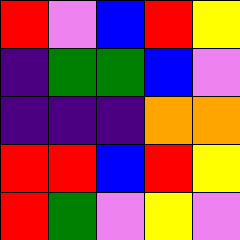[["red", "violet", "blue", "red", "yellow"], ["indigo", "green", "green", "blue", "violet"], ["indigo", "indigo", "indigo", "orange", "orange"], ["red", "red", "blue", "red", "yellow"], ["red", "green", "violet", "yellow", "violet"]]